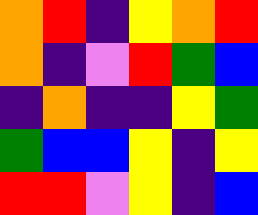[["orange", "red", "indigo", "yellow", "orange", "red"], ["orange", "indigo", "violet", "red", "green", "blue"], ["indigo", "orange", "indigo", "indigo", "yellow", "green"], ["green", "blue", "blue", "yellow", "indigo", "yellow"], ["red", "red", "violet", "yellow", "indigo", "blue"]]